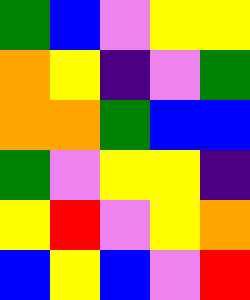[["green", "blue", "violet", "yellow", "yellow"], ["orange", "yellow", "indigo", "violet", "green"], ["orange", "orange", "green", "blue", "blue"], ["green", "violet", "yellow", "yellow", "indigo"], ["yellow", "red", "violet", "yellow", "orange"], ["blue", "yellow", "blue", "violet", "red"]]